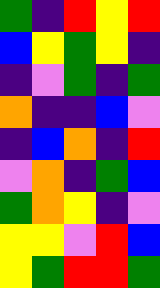[["green", "indigo", "red", "yellow", "red"], ["blue", "yellow", "green", "yellow", "indigo"], ["indigo", "violet", "green", "indigo", "green"], ["orange", "indigo", "indigo", "blue", "violet"], ["indigo", "blue", "orange", "indigo", "red"], ["violet", "orange", "indigo", "green", "blue"], ["green", "orange", "yellow", "indigo", "violet"], ["yellow", "yellow", "violet", "red", "blue"], ["yellow", "green", "red", "red", "green"]]